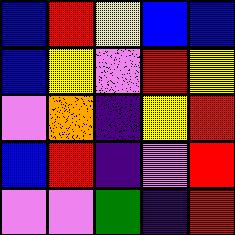[["blue", "red", "yellow", "blue", "blue"], ["blue", "yellow", "violet", "red", "yellow"], ["violet", "orange", "indigo", "yellow", "red"], ["blue", "red", "indigo", "violet", "red"], ["violet", "violet", "green", "indigo", "red"]]